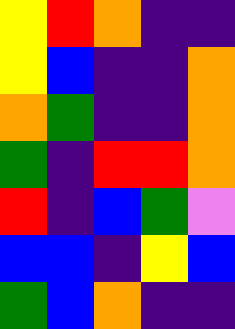[["yellow", "red", "orange", "indigo", "indigo"], ["yellow", "blue", "indigo", "indigo", "orange"], ["orange", "green", "indigo", "indigo", "orange"], ["green", "indigo", "red", "red", "orange"], ["red", "indigo", "blue", "green", "violet"], ["blue", "blue", "indigo", "yellow", "blue"], ["green", "blue", "orange", "indigo", "indigo"]]